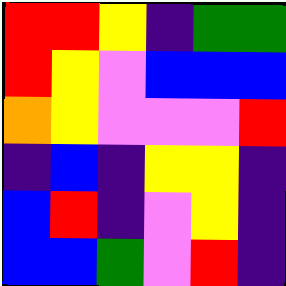[["red", "red", "yellow", "indigo", "green", "green"], ["red", "yellow", "violet", "blue", "blue", "blue"], ["orange", "yellow", "violet", "violet", "violet", "red"], ["indigo", "blue", "indigo", "yellow", "yellow", "indigo"], ["blue", "red", "indigo", "violet", "yellow", "indigo"], ["blue", "blue", "green", "violet", "red", "indigo"]]